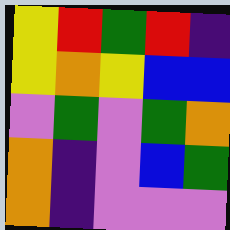[["yellow", "red", "green", "red", "indigo"], ["yellow", "orange", "yellow", "blue", "blue"], ["violet", "green", "violet", "green", "orange"], ["orange", "indigo", "violet", "blue", "green"], ["orange", "indigo", "violet", "violet", "violet"]]